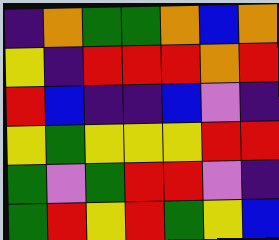[["indigo", "orange", "green", "green", "orange", "blue", "orange"], ["yellow", "indigo", "red", "red", "red", "orange", "red"], ["red", "blue", "indigo", "indigo", "blue", "violet", "indigo"], ["yellow", "green", "yellow", "yellow", "yellow", "red", "red"], ["green", "violet", "green", "red", "red", "violet", "indigo"], ["green", "red", "yellow", "red", "green", "yellow", "blue"]]